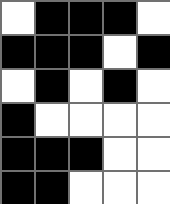[["white", "black", "black", "black", "white"], ["black", "black", "black", "white", "black"], ["white", "black", "white", "black", "white"], ["black", "white", "white", "white", "white"], ["black", "black", "black", "white", "white"], ["black", "black", "white", "white", "white"]]